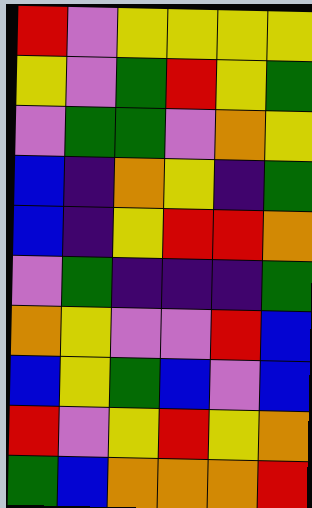[["red", "violet", "yellow", "yellow", "yellow", "yellow"], ["yellow", "violet", "green", "red", "yellow", "green"], ["violet", "green", "green", "violet", "orange", "yellow"], ["blue", "indigo", "orange", "yellow", "indigo", "green"], ["blue", "indigo", "yellow", "red", "red", "orange"], ["violet", "green", "indigo", "indigo", "indigo", "green"], ["orange", "yellow", "violet", "violet", "red", "blue"], ["blue", "yellow", "green", "blue", "violet", "blue"], ["red", "violet", "yellow", "red", "yellow", "orange"], ["green", "blue", "orange", "orange", "orange", "red"]]